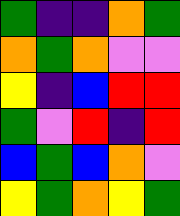[["green", "indigo", "indigo", "orange", "green"], ["orange", "green", "orange", "violet", "violet"], ["yellow", "indigo", "blue", "red", "red"], ["green", "violet", "red", "indigo", "red"], ["blue", "green", "blue", "orange", "violet"], ["yellow", "green", "orange", "yellow", "green"]]